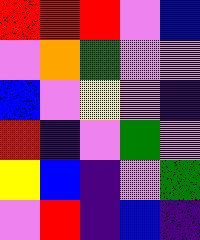[["red", "red", "red", "violet", "blue"], ["violet", "orange", "green", "violet", "violet"], ["blue", "violet", "yellow", "violet", "indigo"], ["red", "indigo", "violet", "green", "violet"], ["yellow", "blue", "indigo", "violet", "green"], ["violet", "red", "indigo", "blue", "indigo"]]